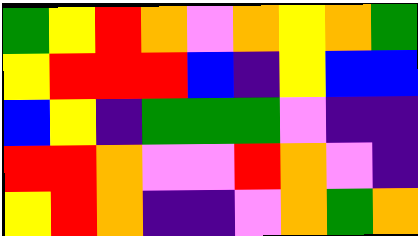[["green", "yellow", "red", "orange", "violet", "orange", "yellow", "orange", "green"], ["yellow", "red", "red", "red", "blue", "indigo", "yellow", "blue", "blue"], ["blue", "yellow", "indigo", "green", "green", "green", "violet", "indigo", "indigo"], ["red", "red", "orange", "violet", "violet", "red", "orange", "violet", "indigo"], ["yellow", "red", "orange", "indigo", "indigo", "violet", "orange", "green", "orange"]]